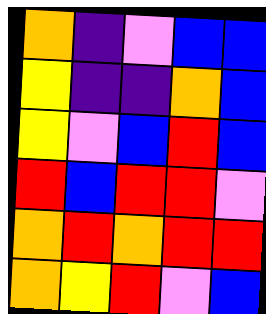[["orange", "indigo", "violet", "blue", "blue"], ["yellow", "indigo", "indigo", "orange", "blue"], ["yellow", "violet", "blue", "red", "blue"], ["red", "blue", "red", "red", "violet"], ["orange", "red", "orange", "red", "red"], ["orange", "yellow", "red", "violet", "blue"]]